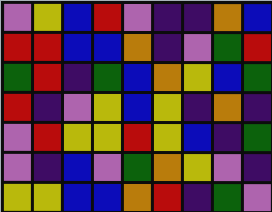[["violet", "yellow", "blue", "red", "violet", "indigo", "indigo", "orange", "blue"], ["red", "red", "blue", "blue", "orange", "indigo", "violet", "green", "red"], ["green", "red", "indigo", "green", "blue", "orange", "yellow", "blue", "green"], ["red", "indigo", "violet", "yellow", "blue", "yellow", "indigo", "orange", "indigo"], ["violet", "red", "yellow", "yellow", "red", "yellow", "blue", "indigo", "green"], ["violet", "indigo", "blue", "violet", "green", "orange", "yellow", "violet", "indigo"], ["yellow", "yellow", "blue", "blue", "orange", "red", "indigo", "green", "violet"]]